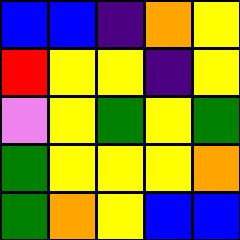[["blue", "blue", "indigo", "orange", "yellow"], ["red", "yellow", "yellow", "indigo", "yellow"], ["violet", "yellow", "green", "yellow", "green"], ["green", "yellow", "yellow", "yellow", "orange"], ["green", "orange", "yellow", "blue", "blue"]]